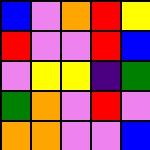[["blue", "violet", "orange", "red", "yellow"], ["red", "violet", "violet", "red", "blue"], ["violet", "yellow", "yellow", "indigo", "green"], ["green", "orange", "violet", "red", "violet"], ["orange", "orange", "violet", "violet", "blue"]]